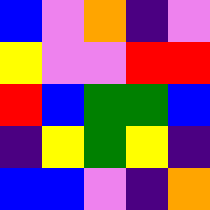[["blue", "violet", "orange", "indigo", "violet"], ["yellow", "violet", "violet", "red", "red"], ["red", "blue", "green", "green", "blue"], ["indigo", "yellow", "green", "yellow", "indigo"], ["blue", "blue", "violet", "indigo", "orange"]]